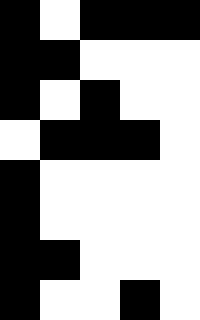[["black", "white", "black", "black", "black"], ["black", "black", "white", "white", "white"], ["black", "white", "black", "white", "white"], ["white", "black", "black", "black", "white"], ["black", "white", "white", "white", "white"], ["black", "white", "white", "white", "white"], ["black", "black", "white", "white", "white"], ["black", "white", "white", "black", "white"]]